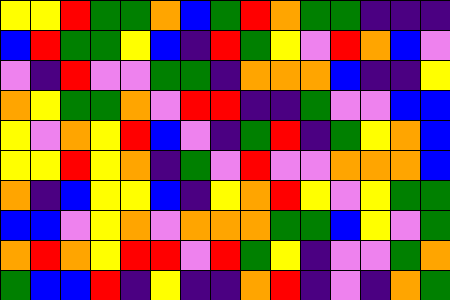[["yellow", "yellow", "red", "green", "green", "orange", "blue", "green", "red", "orange", "green", "green", "indigo", "indigo", "indigo"], ["blue", "red", "green", "green", "yellow", "blue", "indigo", "red", "green", "yellow", "violet", "red", "orange", "blue", "violet"], ["violet", "indigo", "red", "violet", "violet", "green", "green", "indigo", "orange", "orange", "orange", "blue", "indigo", "indigo", "yellow"], ["orange", "yellow", "green", "green", "orange", "violet", "red", "red", "indigo", "indigo", "green", "violet", "violet", "blue", "blue"], ["yellow", "violet", "orange", "yellow", "red", "blue", "violet", "indigo", "green", "red", "indigo", "green", "yellow", "orange", "blue"], ["yellow", "yellow", "red", "yellow", "orange", "indigo", "green", "violet", "red", "violet", "violet", "orange", "orange", "orange", "blue"], ["orange", "indigo", "blue", "yellow", "yellow", "blue", "indigo", "yellow", "orange", "red", "yellow", "violet", "yellow", "green", "green"], ["blue", "blue", "violet", "yellow", "orange", "violet", "orange", "orange", "orange", "green", "green", "blue", "yellow", "violet", "green"], ["orange", "red", "orange", "yellow", "red", "red", "violet", "red", "green", "yellow", "indigo", "violet", "violet", "green", "orange"], ["green", "blue", "blue", "red", "indigo", "yellow", "indigo", "indigo", "orange", "red", "indigo", "violet", "indigo", "orange", "green"]]